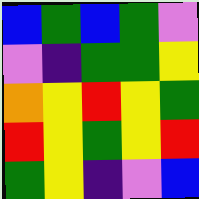[["blue", "green", "blue", "green", "violet"], ["violet", "indigo", "green", "green", "yellow"], ["orange", "yellow", "red", "yellow", "green"], ["red", "yellow", "green", "yellow", "red"], ["green", "yellow", "indigo", "violet", "blue"]]